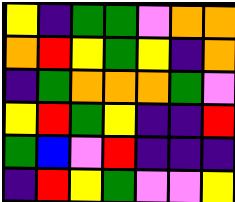[["yellow", "indigo", "green", "green", "violet", "orange", "orange"], ["orange", "red", "yellow", "green", "yellow", "indigo", "orange"], ["indigo", "green", "orange", "orange", "orange", "green", "violet"], ["yellow", "red", "green", "yellow", "indigo", "indigo", "red"], ["green", "blue", "violet", "red", "indigo", "indigo", "indigo"], ["indigo", "red", "yellow", "green", "violet", "violet", "yellow"]]